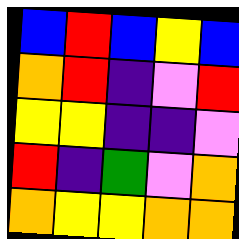[["blue", "red", "blue", "yellow", "blue"], ["orange", "red", "indigo", "violet", "red"], ["yellow", "yellow", "indigo", "indigo", "violet"], ["red", "indigo", "green", "violet", "orange"], ["orange", "yellow", "yellow", "orange", "orange"]]